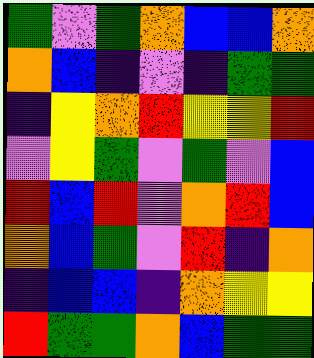[["green", "violet", "green", "orange", "blue", "blue", "orange"], ["orange", "blue", "indigo", "violet", "indigo", "green", "green"], ["indigo", "yellow", "orange", "red", "yellow", "yellow", "red"], ["violet", "yellow", "green", "violet", "green", "violet", "blue"], ["red", "blue", "red", "violet", "orange", "red", "blue"], ["orange", "blue", "green", "violet", "red", "indigo", "orange"], ["indigo", "blue", "blue", "indigo", "orange", "yellow", "yellow"], ["red", "green", "green", "orange", "blue", "green", "green"]]